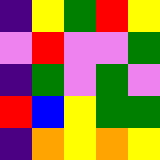[["indigo", "yellow", "green", "red", "yellow"], ["violet", "red", "violet", "violet", "green"], ["indigo", "green", "violet", "green", "violet"], ["red", "blue", "yellow", "green", "green"], ["indigo", "orange", "yellow", "orange", "yellow"]]